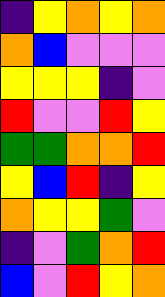[["indigo", "yellow", "orange", "yellow", "orange"], ["orange", "blue", "violet", "violet", "violet"], ["yellow", "yellow", "yellow", "indigo", "violet"], ["red", "violet", "violet", "red", "yellow"], ["green", "green", "orange", "orange", "red"], ["yellow", "blue", "red", "indigo", "yellow"], ["orange", "yellow", "yellow", "green", "violet"], ["indigo", "violet", "green", "orange", "red"], ["blue", "violet", "red", "yellow", "orange"]]